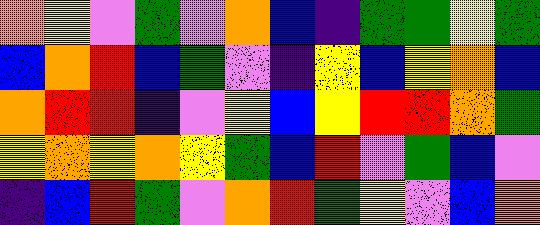[["orange", "yellow", "violet", "green", "violet", "orange", "blue", "indigo", "green", "green", "yellow", "green"], ["blue", "orange", "red", "blue", "green", "violet", "indigo", "yellow", "blue", "yellow", "orange", "blue"], ["orange", "red", "red", "indigo", "violet", "yellow", "blue", "yellow", "red", "red", "orange", "green"], ["yellow", "orange", "yellow", "orange", "yellow", "green", "blue", "red", "violet", "green", "blue", "violet"], ["indigo", "blue", "red", "green", "violet", "orange", "red", "green", "yellow", "violet", "blue", "orange"]]